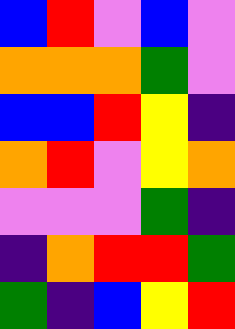[["blue", "red", "violet", "blue", "violet"], ["orange", "orange", "orange", "green", "violet"], ["blue", "blue", "red", "yellow", "indigo"], ["orange", "red", "violet", "yellow", "orange"], ["violet", "violet", "violet", "green", "indigo"], ["indigo", "orange", "red", "red", "green"], ["green", "indigo", "blue", "yellow", "red"]]